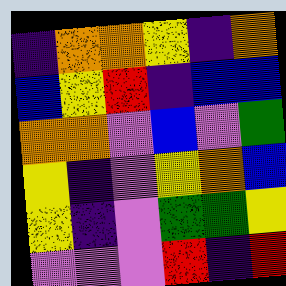[["indigo", "orange", "orange", "yellow", "indigo", "orange"], ["blue", "yellow", "red", "indigo", "blue", "blue"], ["orange", "orange", "violet", "blue", "violet", "green"], ["yellow", "indigo", "violet", "yellow", "orange", "blue"], ["yellow", "indigo", "violet", "green", "green", "yellow"], ["violet", "violet", "violet", "red", "indigo", "red"]]